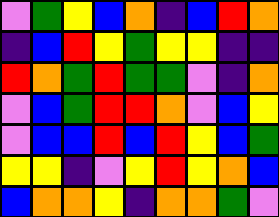[["violet", "green", "yellow", "blue", "orange", "indigo", "blue", "red", "orange"], ["indigo", "blue", "red", "yellow", "green", "yellow", "yellow", "indigo", "indigo"], ["red", "orange", "green", "red", "green", "green", "violet", "indigo", "orange"], ["violet", "blue", "green", "red", "red", "orange", "violet", "blue", "yellow"], ["violet", "blue", "blue", "red", "blue", "red", "yellow", "blue", "green"], ["yellow", "yellow", "indigo", "violet", "yellow", "red", "yellow", "orange", "blue"], ["blue", "orange", "orange", "yellow", "indigo", "orange", "orange", "green", "violet"]]